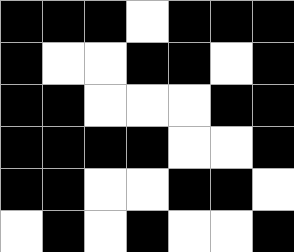[["black", "black", "black", "white", "black", "black", "black"], ["black", "white", "white", "black", "black", "white", "black"], ["black", "black", "white", "white", "white", "black", "black"], ["black", "black", "black", "black", "white", "white", "black"], ["black", "black", "white", "white", "black", "black", "white"], ["white", "black", "white", "black", "white", "white", "black"]]